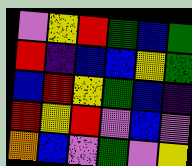[["violet", "yellow", "red", "green", "blue", "green"], ["red", "indigo", "blue", "blue", "yellow", "green"], ["blue", "red", "yellow", "green", "blue", "indigo"], ["red", "yellow", "red", "violet", "blue", "violet"], ["orange", "blue", "violet", "green", "violet", "yellow"]]